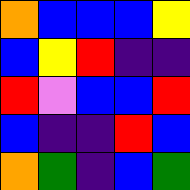[["orange", "blue", "blue", "blue", "yellow"], ["blue", "yellow", "red", "indigo", "indigo"], ["red", "violet", "blue", "blue", "red"], ["blue", "indigo", "indigo", "red", "blue"], ["orange", "green", "indigo", "blue", "green"]]